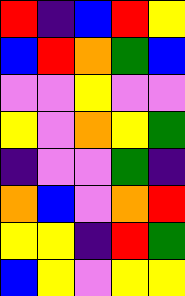[["red", "indigo", "blue", "red", "yellow"], ["blue", "red", "orange", "green", "blue"], ["violet", "violet", "yellow", "violet", "violet"], ["yellow", "violet", "orange", "yellow", "green"], ["indigo", "violet", "violet", "green", "indigo"], ["orange", "blue", "violet", "orange", "red"], ["yellow", "yellow", "indigo", "red", "green"], ["blue", "yellow", "violet", "yellow", "yellow"]]